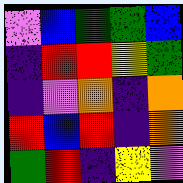[["violet", "blue", "green", "green", "blue"], ["indigo", "red", "red", "yellow", "green"], ["indigo", "violet", "orange", "indigo", "orange"], ["red", "blue", "red", "indigo", "orange"], ["green", "red", "indigo", "yellow", "violet"]]